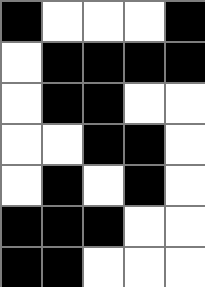[["black", "white", "white", "white", "black"], ["white", "black", "black", "black", "black"], ["white", "black", "black", "white", "white"], ["white", "white", "black", "black", "white"], ["white", "black", "white", "black", "white"], ["black", "black", "black", "white", "white"], ["black", "black", "white", "white", "white"]]